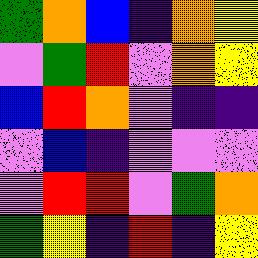[["green", "orange", "blue", "indigo", "orange", "yellow"], ["violet", "green", "red", "violet", "orange", "yellow"], ["blue", "red", "orange", "violet", "indigo", "indigo"], ["violet", "blue", "indigo", "violet", "violet", "violet"], ["violet", "red", "red", "violet", "green", "orange"], ["green", "yellow", "indigo", "red", "indigo", "yellow"]]